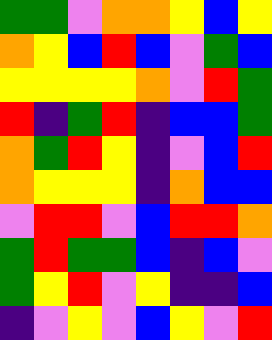[["green", "green", "violet", "orange", "orange", "yellow", "blue", "yellow"], ["orange", "yellow", "blue", "red", "blue", "violet", "green", "blue"], ["yellow", "yellow", "yellow", "yellow", "orange", "violet", "red", "green"], ["red", "indigo", "green", "red", "indigo", "blue", "blue", "green"], ["orange", "green", "red", "yellow", "indigo", "violet", "blue", "red"], ["orange", "yellow", "yellow", "yellow", "indigo", "orange", "blue", "blue"], ["violet", "red", "red", "violet", "blue", "red", "red", "orange"], ["green", "red", "green", "green", "blue", "indigo", "blue", "violet"], ["green", "yellow", "red", "violet", "yellow", "indigo", "indigo", "blue"], ["indigo", "violet", "yellow", "violet", "blue", "yellow", "violet", "red"]]